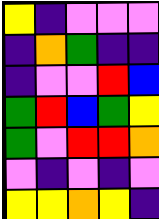[["yellow", "indigo", "violet", "violet", "violet"], ["indigo", "orange", "green", "indigo", "indigo"], ["indigo", "violet", "violet", "red", "blue"], ["green", "red", "blue", "green", "yellow"], ["green", "violet", "red", "red", "orange"], ["violet", "indigo", "violet", "indigo", "violet"], ["yellow", "yellow", "orange", "yellow", "indigo"]]